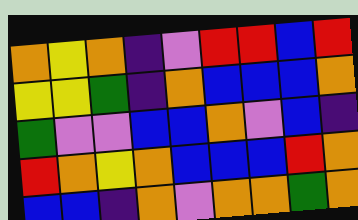[["orange", "yellow", "orange", "indigo", "violet", "red", "red", "blue", "red"], ["yellow", "yellow", "green", "indigo", "orange", "blue", "blue", "blue", "orange"], ["green", "violet", "violet", "blue", "blue", "orange", "violet", "blue", "indigo"], ["red", "orange", "yellow", "orange", "blue", "blue", "blue", "red", "orange"], ["blue", "blue", "indigo", "orange", "violet", "orange", "orange", "green", "orange"]]